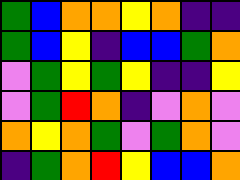[["green", "blue", "orange", "orange", "yellow", "orange", "indigo", "indigo"], ["green", "blue", "yellow", "indigo", "blue", "blue", "green", "orange"], ["violet", "green", "yellow", "green", "yellow", "indigo", "indigo", "yellow"], ["violet", "green", "red", "orange", "indigo", "violet", "orange", "violet"], ["orange", "yellow", "orange", "green", "violet", "green", "orange", "violet"], ["indigo", "green", "orange", "red", "yellow", "blue", "blue", "orange"]]